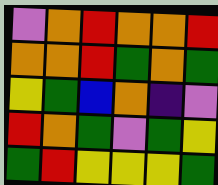[["violet", "orange", "red", "orange", "orange", "red"], ["orange", "orange", "red", "green", "orange", "green"], ["yellow", "green", "blue", "orange", "indigo", "violet"], ["red", "orange", "green", "violet", "green", "yellow"], ["green", "red", "yellow", "yellow", "yellow", "green"]]